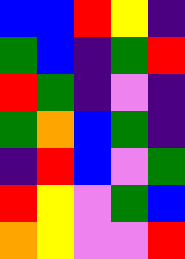[["blue", "blue", "red", "yellow", "indigo"], ["green", "blue", "indigo", "green", "red"], ["red", "green", "indigo", "violet", "indigo"], ["green", "orange", "blue", "green", "indigo"], ["indigo", "red", "blue", "violet", "green"], ["red", "yellow", "violet", "green", "blue"], ["orange", "yellow", "violet", "violet", "red"]]